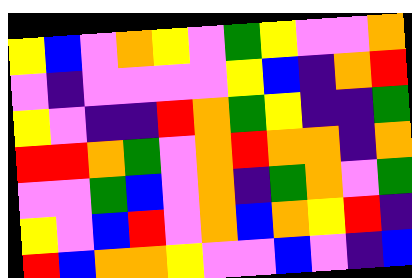[["yellow", "blue", "violet", "orange", "yellow", "violet", "green", "yellow", "violet", "violet", "orange"], ["violet", "indigo", "violet", "violet", "violet", "violet", "yellow", "blue", "indigo", "orange", "red"], ["yellow", "violet", "indigo", "indigo", "red", "orange", "green", "yellow", "indigo", "indigo", "green"], ["red", "red", "orange", "green", "violet", "orange", "red", "orange", "orange", "indigo", "orange"], ["violet", "violet", "green", "blue", "violet", "orange", "indigo", "green", "orange", "violet", "green"], ["yellow", "violet", "blue", "red", "violet", "orange", "blue", "orange", "yellow", "red", "indigo"], ["red", "blue", "orange", "orange", "yellow", "violet", "violet", "blue", "violet", "indigo", "blue"]]